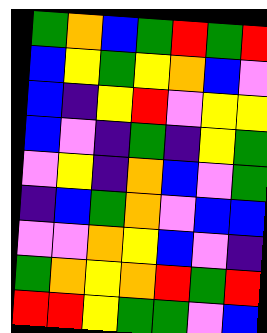[["green", "orange", "blue", "green", "red", "green", "red"], ["blue", "yellow", "green", "yellow", "orange", "blue", "violet"], ["blue", "indigo", "yellow", "red", "violet", "yellow", "yellow"], ["blue", "violet", "indigo", "green", "indigo", "yellow", "green"], ["violet", "yellow", "indigo", "orange", "blue", "violet", "green"], ["indigo", "blue", "green", "orange", "violet", "blue", "blue"], ["violet", "violet", "orange", "yellow", "blue", "violet", "indigo"], ["green", "orange", "yellow", "orange", "red", "green", "red"], ["red", "red", "yellow", "green", "green", "violet", "blue"]]